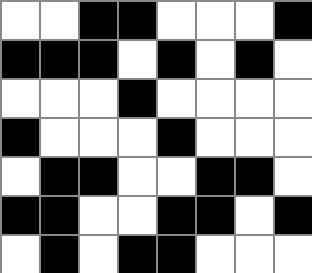[["white", "white", "black", "black", "white", "white", "white", "black"], ["black", "black", "black", "white", "black", "white", "black", "white"], ["white", "white", "white", "black", "white", "white", "white", "white"], ["black", "white", "white", "white", "black", "white", "white", "white"], ["white", "black", "black", "white", "white", "black", "black", "white"], ["black", "black", "white", "white", "black", "black", "white", "black"], ["white", "black", "white", "black", "black", "white", "white", "white"]]